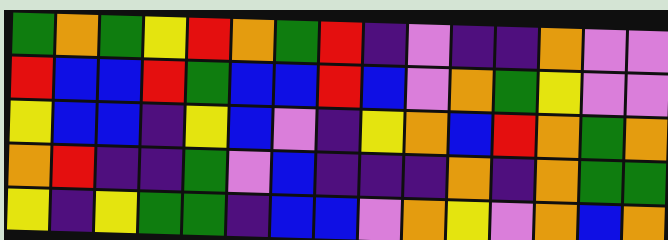[["green", "orange", "green", "yellow", "red", "orange", "green", "red", "indigo", "violet", "indigo", "indigo", "orange", "violet", "violet"], ["red", "blue", "blue", "red", "green", "blue", "blue", "red", "blue", "violet", "orange", "green", "yellow", "violet", "violet"], ["yellow", "blue", "blue", "indigo", "yellow", "blue", "violet", "indigo", "yellow", "orange", "blue", "red", "orange", "green", "orange"], ["orange", "red", "indigo", "indigo", "green", "violet", "blue", "indigo", "indigo", "indigo", "orange", "indigo", "orange", "green", "green"], ["yellow", "indigo", "yellow", "green", "green", "indigo", "blue", "blue", "violet", "orange", "yellow", "violet", "orange", "blue", "orange"]]